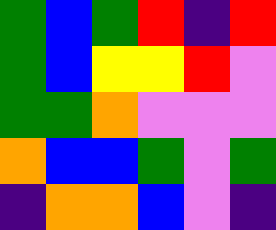[["green", "blue", "green", "red", "indigo", "red"], ["green", "blue", "yellow", "yellow", "red", "violet"], ["green", "green", "orange", "violet", "violet", "violet"], ["orange", "blue", "blue", "green", "violet", "green"], ["indigo", "orange", "orange", "blue", "violet", "indigo"]]